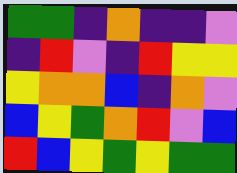[["green", "green", "indigo", "orange", "indigo", "indigo", "violet"], ["indigo", "red", "violet", "indigo", "red", "yellow", "yellow"], ["yellow", "orange", "orange", "blue", "indigo", "orange", "violet"], ["blue", "yellow", "green", "orange", "red", "violet", "blue"], ["red", "blue", "yellow", "green", "yellow", "green", "green"]]